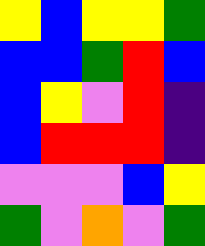[["yellow", "blue", "yellow", "yellow", "green"], ["blue", "blue", "green", "red", "blue"], ["blue", "yellow", "violet", "red", "indigo"], ["blue", "red", "red", "red", "indigo"], ["violet", "violet", "violet", "blue", "yellow"], ["green", "violet", "orange", "violet", "green"]]